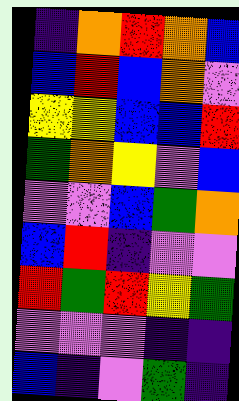[["indigo", "orange", "red", "orange", "blue"], ["blue", "red", "blue", "orange", "violet"], ["yellow", "yellow", "blue", "blue", "red"], ["green", "orange", "yellow", "violet", "blue"], ["violet", "violet", "blue", "green", "orange"], ["blue", "red", "indigo", "violet", "violet"], ["red", "green", "red", "yellow", "green"], ["violet", "violet", "violet", "indigo", "indigo"], ["blue", "indigo", "violet", "green", "indigo"]]